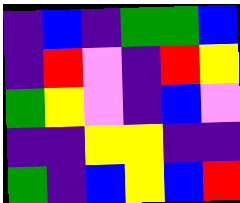[["indigo", "blue", "indigo", "green", "green", "blue"], ["indigo", "red", "violet", "indigo", "red", "yellow"], ["green", "yellow", "violet", "indigo", "blue", "violet"], ["indigo", "indigo", "yellow", "yellow", "indigo", "indigo"], ["green", "indigo", "blue", "yellow", "blue", "red"]]